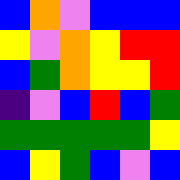[["blue", "orange", "violet", "blue", "blue", "blue"], ["yellow", "violet", "orange", "yellow", "red", "red"], ["blue", "green", "orange", "yellow", "yellow", "red"], ["indigo", "violet", "blue", "red", "blue", "green"], ["green", "green", "green", "green", "green", "yellow"], ["blue", "yellow", "green", "blue", "violet", "blue"]]